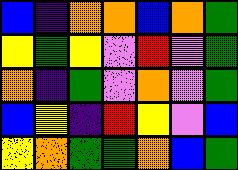[["blue", "indigo", "orange", "orange", "blue", "orange", "green"], ["yellow", "green", "yellow", "violet", "red", "violet", "green"], ["orange", "indigo", "green", "violet", "orange", "violet", "green"], ["blue", "yellow", "indigo", "red", "yellow", "violet", "blue"], ["yellow", "orange", "green", "green", "orange", "blue", "green"]]